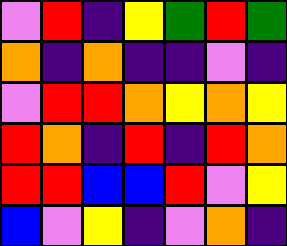[["violet", "red", "indigo", "yellow", "green", "red", "green"], ["orange", "indigo", "orange", "indigo", "indigo", "violet", "indigo"], ["violet", "red", "red", "orange", "yellow", "orange", "yellow"], ["red", "orange", "indigo", "red", "indigo", "red", "orange"], ["red", "red", "blue", "blue", "red", "violet", "yellow"], ["blue", "violet", "yellow", "indigo", "violet", "orange", "indigo"]]